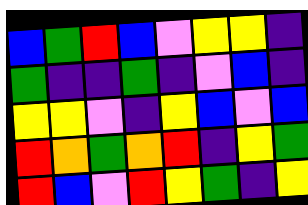[["blue", "green", "red", "blue", "violet", "yellow", "yellow", "indigo"], ["green", "indigo", "indigo", "green", "indigo", "violet", "blue", "indigo"], ["yellow", "yellow", "violet", "indigo", "yellow", "blue", "violet", "blue"], ["red", "orange", "green", "orange", "red", "indigo", "yellow", "green"], ["red", "blue", "violet", "red", "yellow", "green", "indigo", "yellow"]]